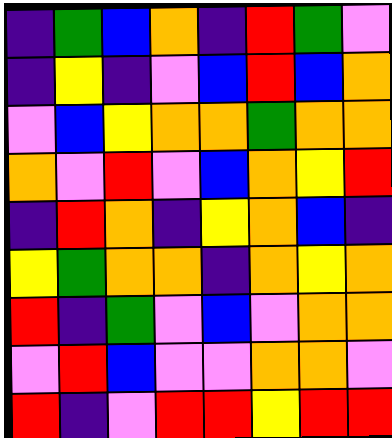[["indigo", "green", "blue", "orange", "indigo", "red", "green", "violet"], ["indigo", "yellow", "indigo", "violet", "blue", "red", "blue", "orange"], ["violet", "blue", "yellow", "orange", "orange", "green", "orange", "orange"], ["orange", "violet", "red", "violet", "blue", "orange", "yellow", "red"], ["indigo", "red", "orange", "indigo", "yellow", "orange", "blue", "indigo"], ["yellow", "green", "orange", "orange", "indigo", "orange", "yellow", "orange"], ["red", "indigo", "green", "violet", "blue", "violet", "orange", "orange"], ["violet", "red", "blue", "violet", "violet", "orange", "orange", "violet"], ["red", "indigo", "violet", "red", "red", "yellow", "red", "red"]]